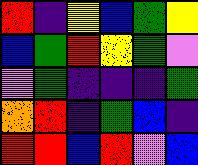[["red", "indigo", "yellow", "blue", "green", "yellow"], ["blue", "green", "red", "yellow", "green", "violet"], ["violet", "green", "indigo", "indigo", "indigo", "green"], ["orange", "red", "indigo", "green", "blue", "indigo"], ["red", "red", "blue", "red", "violet", "blue"]]